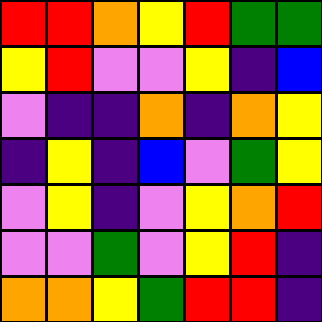[["red", "red", "orange", "yellow", "red", "green", "green"], ["yellow", "red", "violet", "violet", "yellow", "indigo", "blue"], ["violet", "indigo", "indigo", "orange", "indigo", "orange", "yellow"], ["indigo", "yellow", "indigo", "blue", "violet", "green", "yellow"], ["violet", "yellow", "indigo", "violet", "yellow", "orange", "red"], ["violet", "violet", "green", "violet", "yellow", "red", "indigo"], ["orange", "orange", "yellow", "green", "red", "red", "indigo"]]